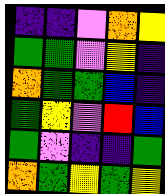[["indigo", "indigo", "violet", "orange", "yellow"], ["green", "green", "violet", "yellow", "indigo"], ["orange", "green", "green", "blue", "indigo"], ["green", "yellow", "violet", "red", "blue"], ["green", "violet", "indigo", "indigo", "green"], ["orange", "green", "yellow", "green", "yellow"]]